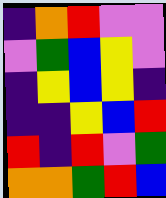[["indigo", "orange", "red", "violet", "violet"], ["violet", "green", "blue", "yellow", "violet"], ["indigo", "yellow", "blue", "yellow", "indigo"], ["indigo", "indigo", "yellow", "blue", "red"], ["red", "indigo", "red", "violet", "green"], ["orange", "orange", "green", "red", "blue"]]